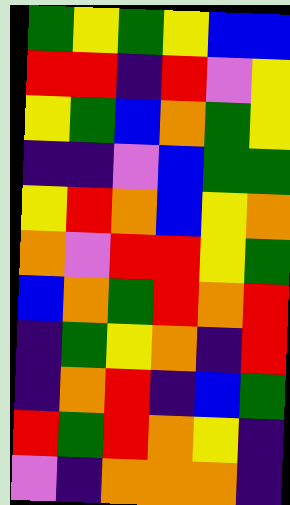[["green", "yellow", "green", "yellow", "blue", "blue"], ["red", "red", "indigo", "red", "violet", "yellow"], ["yellow", "green", "blue", "orange", "green", "yellow"], ["indigo", "indigo", "violet", "blue", "green", "green"], ["yellow", "red", "orange", "blue", "yellow", "orange"], ["orange", "violet", "red", "red", "yellow", "green"], ["blue", "orange", "green", "red", "orange", "red"], ["indigo", "green", "yellow", "orange", "indigo", "red"], ["indigo", "orange", "red", "indigo", "blue", "green"], ["red", "green", "red", "orange", "yellow", "indigo"], ["violet", "indigo", "orange", "orange", "orange", "indigo"]]